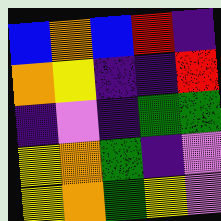[["blue", "orange", "blue", "red", "indigo"], ["orange", "yellow", "indigo", "indigo", "red"], ["indigo", "violet", "indigo", "green", "green"], ["yellow", "orange", "green", "indigo", "violet"], ["yellow", "orange", "green", "yellow", "violet"]]